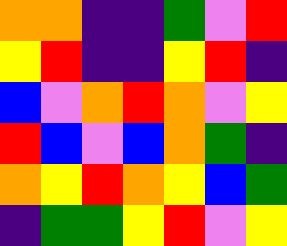[["orange", "orange", "indigo", "indigo", "green", "violet", "red"], ["yellow", "red", "indigo", "indigo", "yellow", "red", "indigo"], ["blue", "violet", "orange", "red", "orange", "violet", "yellow"], ["red", "blue", "violet", "blue", "orange", "green", "indigo"], ["orange", "yellow", "red", "orange", "yellow", "blue", "green"], ["indigo", "green", "green", "yellow", "red", "violet", "yellow"]]